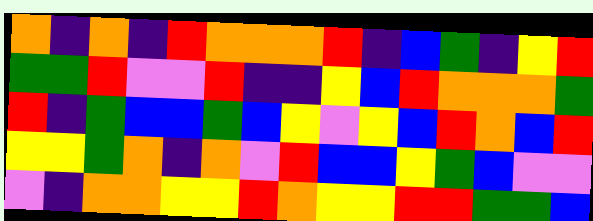[["orange", "indigo", "orange", "indigo", "red", "orange", "orange", "orange", "red", "indigo", "blue", "green", "indigo", "yellow", "red"], ["green", "green", "red", "violet", "violet", "red", "indigo", "indigo", "yellow", "blue", "red", "orange", "orange", "orange", "green"], ["red", "indigo", "green", "blue", "blue", "green", "blue", "yellow", "violet", "yellow", "blue", "red", "orange", "blue", "red"], ["yellow", "yellow", "green", "orange", "indigo", "orange", "violet", "red", "blue", "blue", "yellow", "green", "blue", "violet", "violet"], ["violet", "indigo", "orange", "orange", "yellow", "yellow", "red", "orange", "yellow", "yellow", "red", "red", "green", "green", "blue"]]